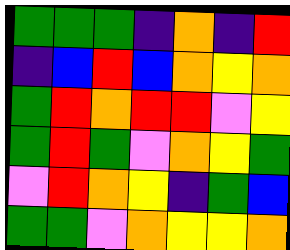[["green", "green", "green", "indigo", "orange", "indigo", "red"], ["indigo", "blue", "red", "blue", "orange", "yellow", "orange"], ["green", "red", "orange", "red", "red", "violet", "yellow"], ["green", "red", "green", "violet", "orange", "yellow", "green"], ["violet", "red", "orange", "yellow", "indigo", "green", "blue"], ["green", "green", "violet", "orange", "yellow", "yellow", "orange"]]